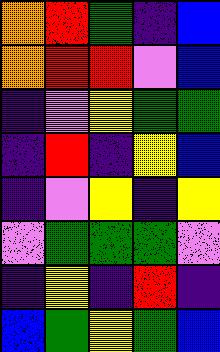[["orange", "red", "green", "indigo", "blue"], ["orange", "red", "red", "violet", "blue"], ["indigo", "violet", "yellow", "green", "green"], ["indigo", "red", "indigo", "yellow", "blue"], ["indigo", "violet", "yellow", "indigo", "yellow"], ["violet", "green", "green", "green", "violet"], ["indigo", "yellow", "indigo", "red", "indigo"], ["blue", "green", "yellow", "green", "blue"]]